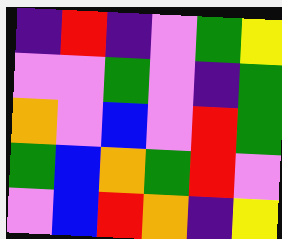[["indigo", "red", "indigo", "violet", "green", "yellow"], ["violet", "violet", "green", "violet", "indigo", "green"], ["orange", "violet", "blue", "violet", "red", "green"], ["green", "blue", "orange", "green", "red", "violet"], ["violet", "blue", "red", "orange", "indigo", "yellow"]]